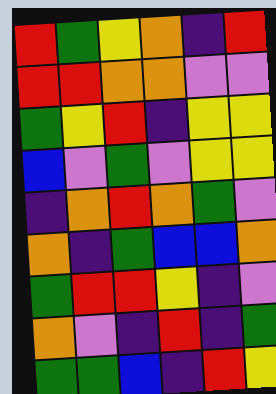[["red", "green", "yellow", "orange", "indigo", "red"], ["red", "red", "orange", "orange", "violet", "violet"], ["green", "yellow", "red", "indigo", "yellow", "yellow"], ["blue", "violet", "green", "violet", "yellow", "yellow"], ["indigo", "orange", "red", "orange", "green", "violet"], ["orange", "indigo", "green", "blue", "blue", "orange"], ["green", "red", "red", "yellow", "indigo", "violet"], ["orange", "violet", "indigo", "red", "indigo", "green"], ["green", "green", "blue", "indigo", "red", "yellow"]]